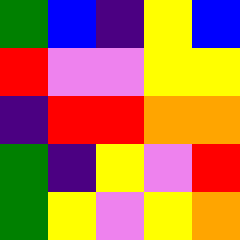[["green", "blue", "indigo", "yellow", "blue"], ["red", "violet", "violet", "yellow", "yellow"], ["indigo", "red", "red", "orange", "orange"], ["green", "indigo", "yellow", "violet", "red"], ["green", "yellow", "violet", "yellow", "orange"]]